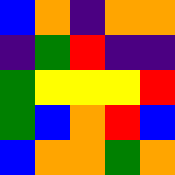[["blue", "orange", "indigo", "orange", "orange"], ["indigo", "green", "red", "indigo", "indigo"], ["green", "yellow", "yellow", "yellow", "red"], ["green", "blue", "orange", "red", "blue"], ["blue", "orange", "orange", "green", "orange"]]